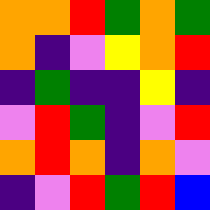[["orange", "orange", "red", "green", "orange", "green"], ["orange", "indigo", "violet", "yellow", "orange", "red"], ["indigo", "green", "indigo", "indigo", "yellow", "indigo"], ["violet", "red", "green", "indigo", "violet", "red"], ["orange", "red", "orange", "indigo", "orange", "violet"], ["indigo", "violet", "red", "green", "red", "blue"]]